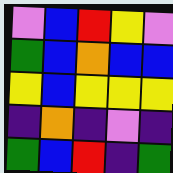[["violet", "blue", "red", "yellow", "violet"], ["green", "blue", "orange", "blue", "blue"], ["yellow", "blue", "yellow", "yellow", "yellow"], ["indigo", "orange", "indigo", "violet", "indigo"], ["green", "blue", "red", "indigo", "green"]]